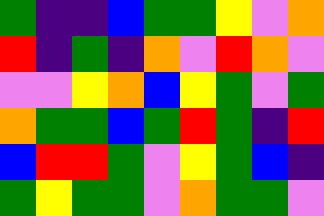[["green", "indigo", "indigo", "blue", "green", "green", "yellow", "violet", "orange"], ["red", "indigo", "green", "indigo", "orange", "violet", "red", "orange", "violet"], ["violet", "violet", "yellow", "orange", "blue", "yellow", "green", "violet", "green"], ["orange", "green", "green", "blue", "green", "red", "green", "indigo", "red"], ["blue", "red", "red", "green", "violet", "yellow", "green", "blue", "indigo"], ["green", "yellow", "green", "green", "violet", "orange", "green", "green", "violet"]]